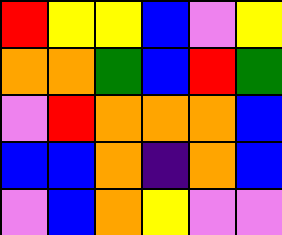[["red", "yellow", "yellow", "blue", "violet", "yellow"], ["orange", "orange", "green", "blue", "red", "green"], ["violet", "red", "orange", "orange", "orange", "blue"], ["blue", "blue", "orange", "indigo", "orange", "blue"], ["violet", "blue", "orange", "yellow", "violet", "violet"]]